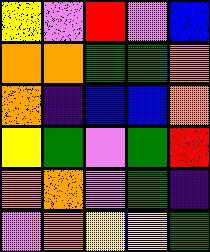[["yellow", "violet", "red", "violet", "blue"], ["orange", "orange", "green", "green", "orange"], ["orange", "indigo", "blue", "blue", "orange"], ["yellow", "green", "violet", "green", "red"], ["orange", "orange", "violet", "green", "indigo"], ["violet", "orange", "yellow", "yellow", "green"]]